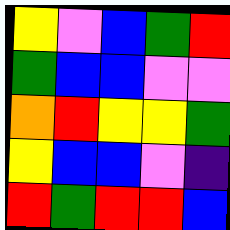[["yellow", "violet", "blue", "green", "red"], ["green", "blue", "blue", "violet", "violet"], ["orange", "red", "yellow", "yellow", "green"], ["yellow", "blue", "blue", "violet", "indigo"], ["red", "green", "red", "red", "blue"]]